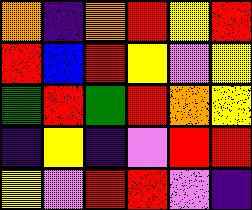[["orange", "indigo", "orange", "red", "yellow", "red"], ["red", "blue", "red", "yellow", "violet", "yellow"], ["green", "red", "green", "red", "orange", "yellow"], ["indigo", "yellow", "indigo", "violet", "red", "red"], ["yellow", "violet", "red", "red", "violet", "indigo"]]